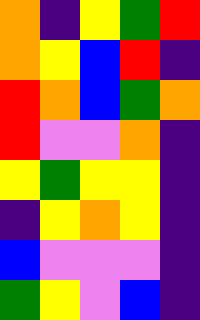[["orange", "indigo", "yellow", "green", "red"], ["orange", "yellow", "blue", "red", "indigo"], ["red", "orange", "blue", "green", "orange"], ["red", "violet", "violet", "orange", "indigo"], ["yellow", "green", "yellow", "yellow", "indigo"], ["indigo", "yellow", "orange", "yellow", "indigo"], ["blue", "violet", "violet", "violet", "indigo"], ["green", "yellow", "violet", "blue", "indigo"]]